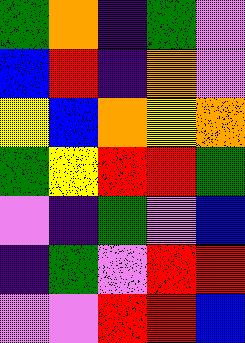[["green", "orange", "indigo", "green", "violet"], ["blue", "red", "indigo", "orange", "violet"], ["yellow", "blue", "orange", "yellow", "orange"], ["green", "yellow", "red", "red", "green"], ["violet", "indigo", "green", "violet", "blue"], ["indigo", "green", "violet", "red", "red"], ["violet", "violet", "red", "red", "blue"]]